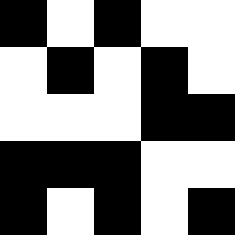[["black", "white", "black", "white", "white"], ["white", "black", "white", "black", "white"], ["white", "white", "white", "black", "black"], ["black", "black", "black", "white", "white"], ["black", "white", "black", "white", "black"]]